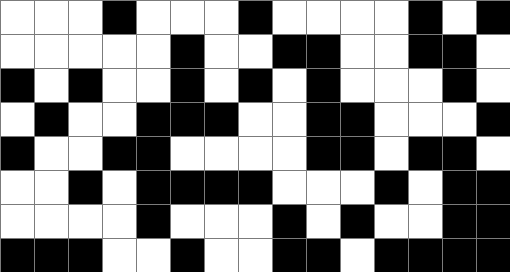[["white", "white", "white", "black", "white", "white", "white", "black", "white", "white", "white", "white", "black", "white", "black"], ["white", "white", "white", "white", "white", "black", "white", "white", "black", "black", "white", "white", "black", "black", "white"], ["black", "white", "black", "white", "white", "black", "white", "black", "white", "black", "white", "white", "white", "black", "white"], ["white", "black", "white", "white", "black", "black", "black", "white", "white", "black", "black", "white", "white", "white", "black"], ["black", "white", "white", "black", "black", "white", "white", "white", "white", "black", "black", "white", "black", "black", "white"], ["white", "white", "black", "white", "black", "black", "black", "black", "white", "white", "white", "black", "white", "black", "black"], ["white", "white", "white", "white", "black", "white", "white", "white", "black", "white", "black", "white", "white", "black", "black"], ["black", "black", "black", "white", "white", "black", "white", "white", "black", "black", "white", "black", "black", "black", "black"]]